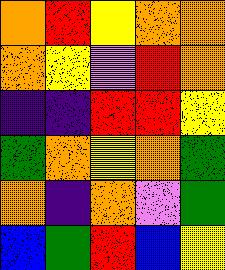[["orange", "red", "yellow", "orange", "orange"], ["orange", "yellow", "violet", "red", "orange"], ["indigo", "indigo", "red", "red", "yellow"], ["green", "orange", "yellow", "orange", "green"], ["orange", "indigo", "orange", "violet", "green"], ["blue", "green", "red", "blue", "yellow"]]